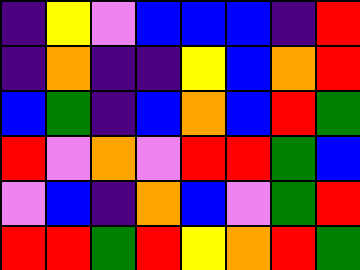[["indigo", "yellow", "violet", "blue", "blue", "blue", "indigo", "red"], ["indigo", "orange", "indigo", "indigo", "yellow", "blue", "orange", "red"], ["blue", "green", "indigo", "blue", "orange", "blue", "red", "green"], ["red", "violet", "orange", "violet", "red", "red", "green", "blue"], ["violet", "blue", "indigo", "orange", "blue", "violet", "green", "red"], ["red", "red", "green", "red", "yellow", "orange", "red", "green"]]